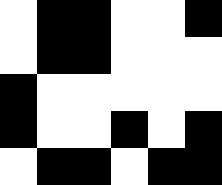[["white", "black", "black", "white", "white", "black"], ["white", "black", "black", "white", "white", "white"], ["black", "white", "white", "white", "white", "white"], ["black", "white", "white", "black", "white", "black"], ["white", "black", "black", "white", "black", "black"]]